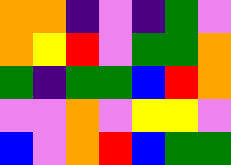[["orange", "orange", "indigo", "violet", "indigo", "green", "violet"], ["orange", "yellow", "red", "violet", "green", "green", "orange"], ["green", "indigo", "green", "green", "blue", "red", "orange"], ["violet", "violet", "orange", "violet", "yellow", "yellow", "violet"], ["blue", "violet", "orange", "red", "blue", "green", "green"]]